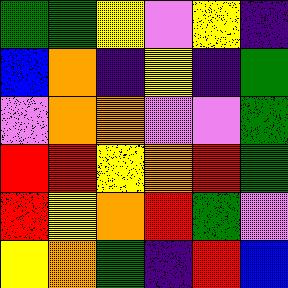[["green", "green", "yellow", "violet", "yellow", "indigo"], ["blue", "orange", "indigo", "yellow", "indigo", "green"], ["violet", "orange", "orange", "violet", "violet", "green"], ["red", "red", "yellow", "orange", "red", "green"], ["red", "yellow", "orange", "red", "green", "violet"], ["yellow", "orange", "green", "indigo", "red", "blue"]]